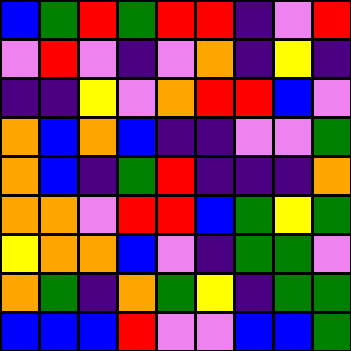[["blue", "green", "red", "green", "red", "red", "indigo", "violet", "red"], ["violet", "red", "violet", "indigo", "violet", "orange", "indigo", "yellow", "indigo"], ["indigo", "indigo", "yellow", "violet", "orange", "red", "red", "blue", "violet"], ["orange", "blue", "orange", "blue", "indigo", "indigo", "violet", "violet", "green"], ["orange", "blue", "indigo", "green", "red", "indigo", "indigo", "indigo", "orange"], ["orange", "orange", "violet", "red", "red", "blue", "green", "yellow", "green"], ["yellow", "orange", "orange", "blue", "violet", "indigo", "green", "green", "violet"], ["orange", "green", "indigo", "orange", "green", "yellow", "indigo", "green", "green"], ["blue", "blue", "blue", "red", "violet", "violet", "blue", "blue", "green"]]